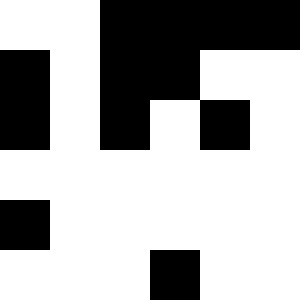[["white", "white", "black", "black", "black", "black"], ["black", "white", "black", "black", "white", "white"], ["black", "white", "black", "white", "black", "white"], ["white", "white", "white", "white", "white", "white"], ["black", "white", "white", "white", "white", "white"], ["white", "white", "white", "black", "white", "white"]]